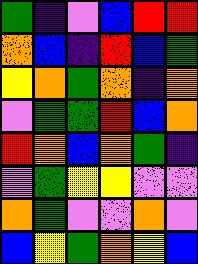[["green", "indigo", "violet", "blue", "red", "red"], ["orange", "blue", "indigo", "red", "blue", "green"], ["yellow", "orange", "green", "orange", "indigo", "orange"], ["violet", "green", "green", "red", "blue", "orange"], ["red", "orange", "blue", "orange", "green", "indigo"], ["violet", "green", "yellow", "yellow", "violet", "violet"], ["orange", "green", "violet", "violet", "orange", "violet"], ["blue", "yellow", "green", "orange", "yellow", "blue"]]